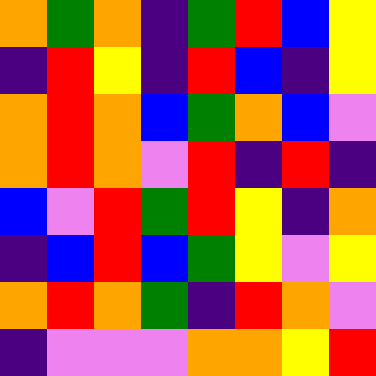[["orange", "green", "orange", "indigo", "green", "red", "blue", "yellow"], ["indigo", "red", "yellow", "indigo", "red", "blue", "indigo", "yellow"], ["orange", "red", "orange", "blue", "green", "orange", "blue", "violet"], ["orange", "red", "orange", "violet", "red", "indigo", "red", "indigo"], ["blue", "violet", "red", "green", "red", "yellow", "indigo", "orange"], ["indigo", "blue", "red", "blue", "green", "yellow", "violet", "yellow"], ["orange", "red", "orange", "green", "indigo", "red", "orange", "violet"], ["indigo", "violet", "violet", "violet", "orange", "orange", "yellow", "red"]]